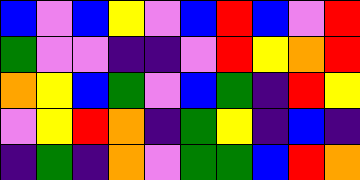[["blue", "violet", "blue", "yellow", "violet", "blue", "red", "blue", "violet", "red"], ["green", "violet", "violet", "indigo", "indigo", "violet", "red", "yellow", "orange", "red"], ["orange", "yellow", "blue", "green", "violet", "blue", "green", "indigo", "red", "yellow"], ["violet", "yellow", "red", "orange", "indigo", "green", "yellow", "indigo", "blue", "indigo"], ["indigo", "green", "indigo", "orange", "violet", "green", "green", "blue", "red", "orange"]]